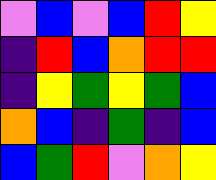[["violet", "blue", "violet", "blue", "red", "yellow"], ["indigo", "red", "blue", "orange", "red", "red"], ["indigo", "yellow", "green", "yellow", "green", "blue"], ["orange", "blue", "indigo", "green", "indigo", "blue"], ["blue", "green", "red", "violet", "orange", "yellow"]]